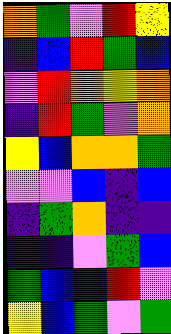[["orange", "green", "violet", "red", "yellow"], ["indigo", "blue", "red", "green", "blue"], ["violet", "red", "orange", "yellow", "orange"], ["indigo", "red", "green", "violet", "orange"], ["yellow", "blue", "orange", "orange", "green"], ["violet", "violet", "blue", "indigo", "blue"], ["indigo", "green", "orange", "indigo", "indigo"], ["indigo", "indigo", "violet", "green", "blue"], ["green", "blue", "indigo", "red", "violet"], ["yellow", "blue", "green", "violet", "green"]]